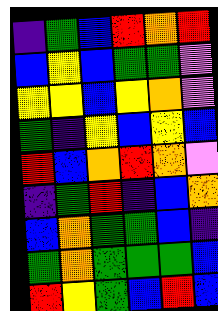[["indigo", "green", "blue", "red", "orange", "red"], ["blue", "yellow", "blue", "green", "green", "violet"], ["yellow", "yellow", "blue", "yellow", "orange", "violet"], ["green", "indigo", "yellow", "blue", "yellow", "blue"], ["red", "blue", "orange", "red", "orange", "violet"], ["indigo", "green", "red", "indigo", "blue", "orange"], ["blue", "orange", "green", "green", "blue", "indigo"], ["green", "orange", "green", "green", "green", "blue"], ["red", "yellow", "green", "blue", "red", "blue"]]